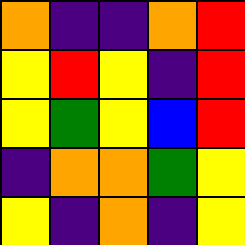[["orange", "indigo", "indigo", "orange", "red"], ["yellow", "red", "yellow", "indigo", "red"], ["yellow", "green", "yellow", "blue", "red"], ["indigo", "orange", "orange", "green", "yellow"], ["yellow", "indigo", "orange", "indigo", "yellow"]]